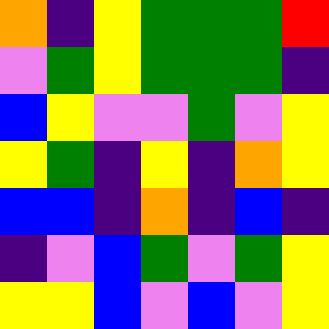[["orange", "indigo", "yellow", "green", "green", "green", "red"], ["violet", "green", "yellow", "green", "green", "green", "indigo"], ["blue", "yellow", "violet", "violet", "green", "violet", "yellow"], ["yellow", "green", "indigo", "yellow", "indigo", "orange", "yellow"], ["blue", "blue", "indigo", "orange", "indigo", "blue", "indigo"], ["indigo", "violet", "blue", "green", "violet", "green", "yellow"], ["yellow", "yellow", "blue", "violet", "blue", "violet", "yellow"]]